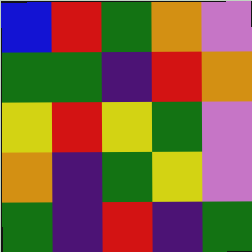[["blue", "red", "green", "orange", "violet"], ["green", "green", "indigo", "red", "orange"], ["yellow", "red", "yellow", "green", "violet"], ["orange", "indigo", "green", "yellow", "violet"], ["green", "indigo", "red", "indigo", "green"]]